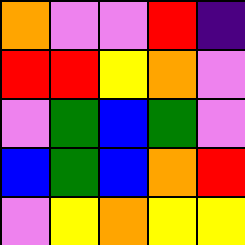[["orange", "violet", "violet", "red", "indigo"], ["red", "red", "yellow", "orange", "violet"], ["violet", "green", "blue", "green", "violet"], ["blue", "green", "blue", "orange", "red"], ["violet", "yellow", "orange", "yellow", "yellow"]]